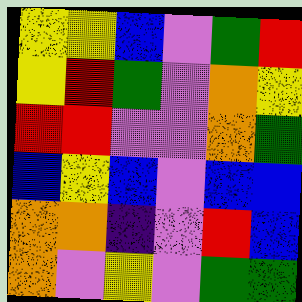[["yellow", "yellow", "blue", "violet", "green", "red"], ["yellow", "red", "green", "violet", "orange", "yellow"], ["red", "red", "violet", "violet", "orange", "green"], ["blue", "yellow", "blue", "violet", "blue", "blue"], ["orange", "orange", "indigo", "violet", "red", "blue"], ["orange", "violet", "yellow", "violet", "green", "green"]]